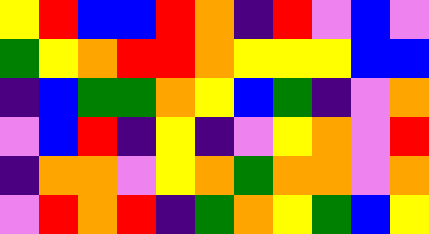[["yellow", "red", "blue", "blue", "red", "orange", "indigo", "red", "violet", "blue", "violet"], ["green", "yellow", "orange", "red", "red", "orange", "yellow", "yellow", "yellow", "blue", "blue"], ["indigo", "blue", "green", "green", "orange", "yellow", "blue", "green", "indigo", "violet", "orange"], ["violet", "blue", "red", "indigo", "yellow", "indigo", "violet", "yellow", "orange", "violet", "red"], ["indigo", "orange", "orange", "violet", "yellow", "orange", "green", "orange", "orange", "violet", "orange"], ["violet", "red", "orange", "red", "indigo", "green", "orange", "yellow", "green", "blue", "yellow"]]